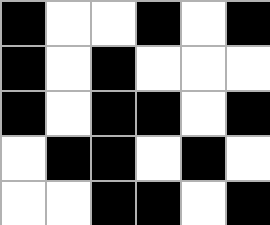[["black", "white", "white", "black", "white", "black"], ["black", "white", "black", "white", "white", "white"], ["black", "white", "black", "black", "white", "black"], ["white", "black", "black", "white", "black", "white"], ["white", "white", "black", "black", "white", "black"]]